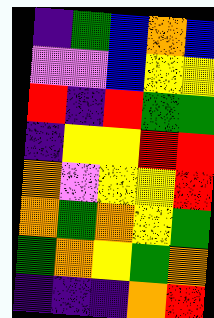[["indigo", "green", "blue", "orange", "blue"], ["violet", "violet", "blue", "yellow", "yellow"], ["red", "indigo", "red", "green", "green"], ["indigo", "yellow", "yellow", "red", "red"], ["orange", "violet", "yellow", "yellow", "red"], ["orange", "green", "orange", "yellow", "green"], ["green", "orange", "yellow", "green", "orange"], ["indigo", "indigo", "indigo", "orange", "red"]]